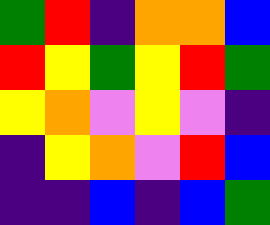[["green", "red", "indigo", "orange", "orange", "blue"], ["red", "yellow", "green", "yellow", "red", "green"], ["yellow", "orange", "violet", "yellow", "violet", "indigo"], ["indigo", "yellow", "orange", "violet", "red", "blue"], ["indigo", "indigo", "blue", "indigo", "blue", "green"]]